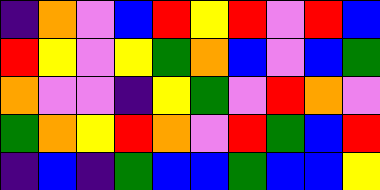[["indigo", "orange", "violet", "blue", "red", "yellow", "red", "violet", "red", "blue"], ["red", "yellow", "violet", "yellow", "green", "orange", "blue", "violet", "blue", "green"], ["orange", "violet", "violet", "indigo", "yellow", "green", "violet", "red", "orange", "violet"], ["green", "orange", "yellow", "red", "orange", "violet", "red", "green", "blue", "red"], ["indigo", "blue", "indigo", "green", "blue", "blue", "green", "blue", "blue", "yellow"]]